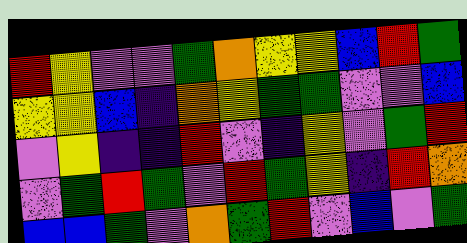[["red", "yellow", "violet", "violet", "green", "orange", "yellow", "yellow", "blue", "red", "green"], ["yellow", "yellow", "blue", "indigo", "orange", "yellow", "green", "green", "violet", "violet", "blue"], ["violet", "yellow", "indigo", "indigo", "red", "violet", "indigo", "yellow", "violet", "green", "red"], ["violet", "green", "red", "green", "violet", "red", "green", "yellow", "indigo", "red", "orange"], ["blue", "blue", "green", "violet", "orange", "green", "red", "violet", "blue", "violet", "green"]]